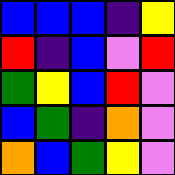[["blue", "blue", "blue", "indigo", "yellow"], ["red", "indigo", "blue", "violet", "red"], ["green", "yellow", "blue", "red", "violet"], ["blue", "green", "indigo", "orange", "violet"], ["orange", "blue", "green", "yellow", "violet"]]